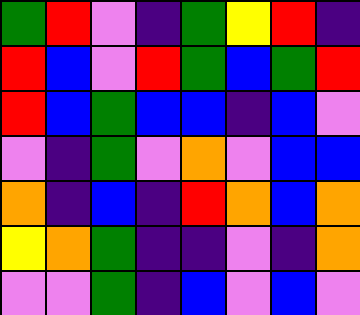[["green", "red", "violet", "indigo", "green", "yellow", "red", "indigo"], ["red", "blue", "violet", "red", "green", "blue", "green", "red"], ["red", "blue", "green", "blue", "blue", "indigo", "blue", "violet"], ["violet", "indigo", "green", "violet", "orange", "violet", "blue", "blue"], ["orange", "indigo", "blue", "indigo", "red", "orange", "blue", "orange"], ["yellow", "orange", "green", "indigo", "indigo", "violet", "indigo", "orange"], ["violet", "violet", "green", "indigo", "blue", "violet", "blue", "violet"]]